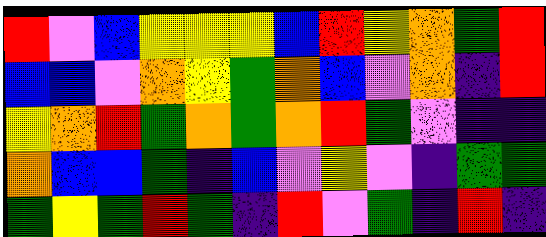[["red", "violet", "blue", "yellow", "yellow", "yellow", "blue", "red", "yellow", "orange", "green", "red"], ["blue", "blue", "violet", "orange", "yellow", "green", "orange", "blue", "violet", "orange", "indigo", "red"], ["yellow", "orange", "red", "green", "orange", "green", "orange", "red", "green", "violet", "indigo", "indigo"], ["orange", "blue", "blue", "green", "indigo", "blue", "violet", "yellow", "violet", "indigo", "green", "green"], ["green", "yellow", "green", "red", "green", "indigo", "red", "violet", "green", "indigo", "red", "indigo"]]